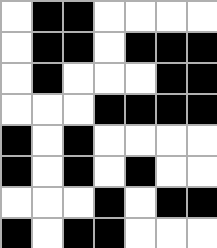[["white", "black", "black", "white", "white", "white", "white"], ["white", "black", "black", "white", "black", "black", "black"], ["white", "black", "white", "white", "white", "black", "black"], ["white", "white", "white", "black", "black", "black", "black"], ["black", "white", "black", "white", "white", "white", "white"], ["black", "white", "black", "white", "black", "white", "white"], ["white", "white", "white", "black", "white", "black", "black"], ["black", "white", "black", "black", "white", "white", "white"]]